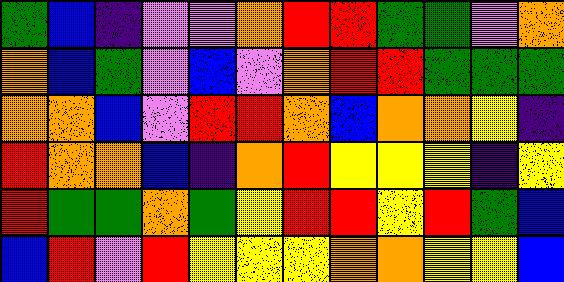[["green", "blue", "indigo", "violet", "violet", "orange", "red", "red", "green", "green", "violet", "orange"], ["orange", "blue", "green", "violet", "blue", "violet", "orange", "red", "red", "green", "green", "green"], ["orange", "orange", "blue", "violet", "red", "red", "orange", "blue", "orange", "orange", "yellow", "indigo"], ["red", "orange", "orange", "blue", "indigo", "orange", "red", "yellow", "yellow", "yellow", "indigo", "yellow"], ["red", "green", "green", "orange", "green", "yellow", "red", "red", "yellow", "red", "green", "blue"], ["blue", "red", "violet", "red", "yellow", "yellow", "yellow", "orange", "orange", "yellow", "yellow", "blue"]]